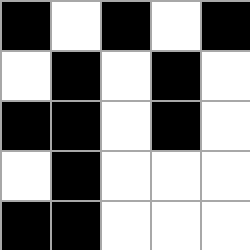[["black", "white", "black", "white", "black"], ["white", "black", "white", "black", "white"], ["black", "black", "white", "black", "white"], ["white", "black", "white", "white", "white"], ["black", "black", "white", "white", "white"]]